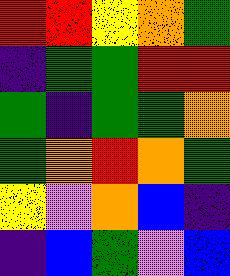[["red", "red", "yellow", "orange", "green"], ["indigo", "green", "green", "red", "red"], ["green", "indigo", "green", "green", "orange"], ["green", "orange", "red", "orange", "green"], ["yellow", "violet", "orange", "blue", "indigo"], ["indigo", "blue", "green", "violet", "blue"]]